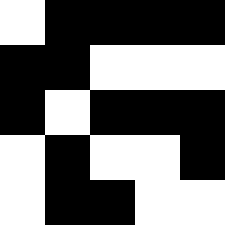[["white", "black", "black", "black", "black"], ["black", "black", "white", "white", "white"], ["black", "white", "black", "black", "black"], ["white", "black", "white", "white", "black"], ["white", "black", "black", "white", "white"]]